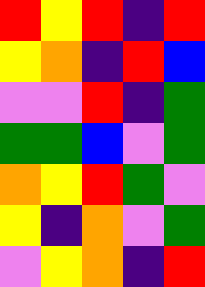[["red", "yellow", "red", "indigo", "red"], ["yellow", "orange", "indigo", "red", "blue"], ["violet", "violet", "red", "indigo", "green"], ["green", "green", "blue", "violet", "green"], ["orange", "yellow", "red", "green", "violet"], ["yellow", "indigo", "orange", "violet", "green"], ["violet", "yellow", "orange", "indigo", "red"]]